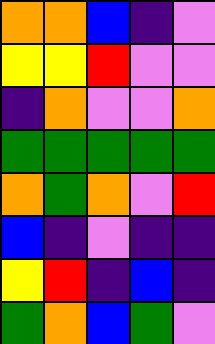[["orange", "orange", "blue", "indigo", "violet"], ["yellow", "yellow", "red", "violet", "violet"], ["indigo", "orange", "violet", "violet", "orange"], ["green", "green", "green", "green", "green"], ["orange", "green", "orange", "violet", "red"], ["blue", "indigo", "violet", "indigo", "indigo"], ["yellow", "red", "indigo", "blue", "indigo"], ["green", "orange", "blue", "green", "violet"]]